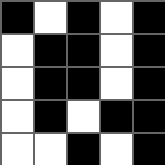[["black", "white", "black", "white", "black"], ["white", "black", "black", "white", "black"], ["white", "black", "black", "white", "black"], ["white", "black", "white", "black", "black"], ["white", "white", "black", "white", "black"]]